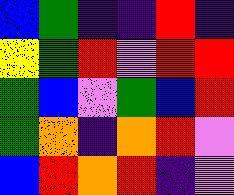[["blue", "green", "indigo", "indigo", "red", "indigo"], ["yellow", "green", "red", "violet", "red", "red"], ["green", "blue", "violet", "green", "blue", "red"], ["green", "orange", "indigo", "orange", "red", "violet"], ["blue", "red", "orange", "red", "indigo", "violet"]]